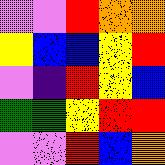[["violet", "violet", "red", "orange", "orange"], ["yellow", "blue", "blue", "yellow", "red"], ["violet", "indigo", "red", "yellow", "blue"], ["green", "green", "yellow", "red", "red"], ["violet", "violet", "red", "blue", "orange"]]